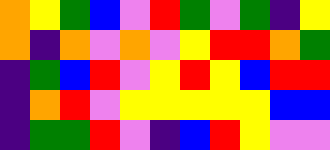[["orange", "yellow", "green", "blue", "violet", "red", "green", "violet", "green", "indigo", "yellow"], ["orange", "indigo", "orange", "violet", "orange", "violet", "yellow", "red", "red", "orange", "green"], ["indigo", "green", "blue", "red", "violet", "yellow", "red", "yellow", "blue", "red", "red"], ["indigo", "orange", "red", "violet", "yellow", "yellow", "yellow", "yellow", "yellow", "blue", "blue"], ["indigo", "green", "green", "red", "violet", "indigo", "blue", "red", "yellow", "violet", "violet"]]